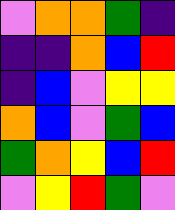[["violet", "orange", "orange", "green", "indigo"], ["indigo", "indigo", "orange", "blue", "red"], ["indigo", "blue", "violet", "yellow", "yellow"], ["orange", "blue", "violet", "green", "blue"], ["green", "orange", "yellow", "blue", "red"], ["violet", "yellow", "red", "green", "violet"]]